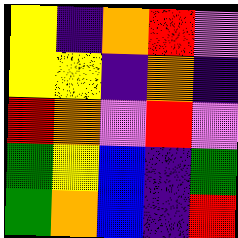[["yellow", "indigo", "orange", "red", "violet"], ["yellow", "yellow", "indigo", "orange", "indigo"], ["red", "orange", "violet", "red", "violet"], ["green", "yellow", "blue", "indigo", "green"], ["green", "orange", "blue", "indigo", "red"]]